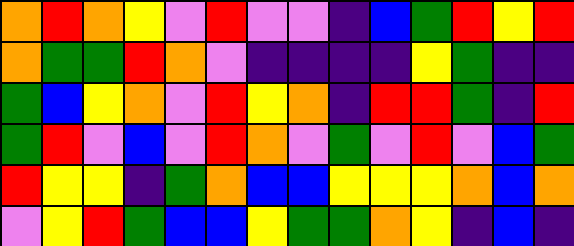[["orange", "red", "orange", "yellow", "violet", "red", "violet", "violet", "indigo", "blue", "green", "red", "yellow", "red"], ["orange", "green", "green", "red", "orange", "violet", "indigo", "indigo", "indigo", "indigo", "yellow", "green", "indigo", "indigo"], ["green", "blue", "yellow", "orange", "violet", "red", "yellow", "orange", "indigo", "red", "red", "green", "indigo", "red"], ["green", "red", "violet", "blue", "violet", "red", "orange", "violet", "green", "violet", "red", "violet", "blue", "green"], ["red", "yellow", "yellow", "indigo", "green", "orange", "blue", "blue", "yellow", "yellow", "yellow", "orange", "blue", "orange"], ["violet", "yellow", "red", "green", "blue", "blue", "yellow", "green", "green", "orange", "yellow", "indigo", "blue", "indigo"]]